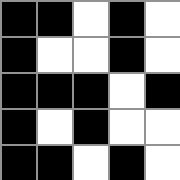[["black", "black", "white", "black", "white"], ["black", "white", "white", "black", "white"], ["black", "black", "black", "white", "black"], ["black", "white", "black", "white", "white"], ["black", "black", "white", "black", "white"]]